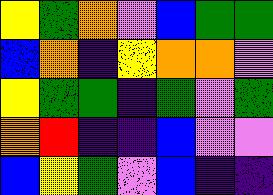[["yellow", "green", "orange", "violet", "blue", "green", "green"], ["blue", "orange", "indigo", "yellow", "orange", "orange", "violet"], ["yellow", "green", "green", "indigo", "green", "violet", "green"], ["orange", "red", "indigo", "indigo", "blue", "violet", "violet"], ["blue", "yellow", "green", "violet", "blue", "indigo", "indigo"]]